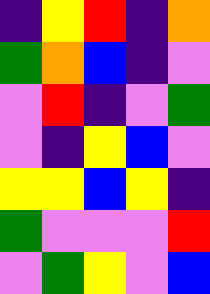[["indigo", "yellow", "red", "indigo", "orange"], ["green", "orange", "blue", "indigo", "violet"], ["violet", "red", "indigo", "violet", "green"], ["violet", "indigo", "yellow", "blue", "violet"], ["yellow", "yellow", "blue", "yellow", "indigo"], ["green", "violet", "violet", "violet", "red"], ["violet", "green", "yellow", "violet", "blue"]]